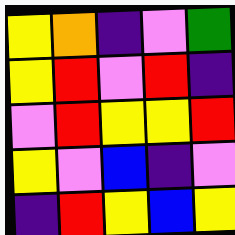[["yellow", "orange", "indigo", "violet", "green"], ["yellow", "red", "violet", "red", "indigo"], ["violet", "red", "yellow", "yellow", "red"], ["yellow", "violet", "blue", "indigo", "violet"], ["indigo", "red", "yellow", "blue", "yellow"]]